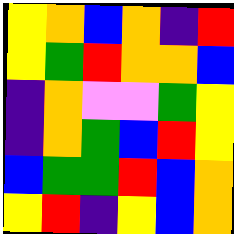[["yellow", "orange", "blue", "orange", "indigo", "red"], ["yellow", "green", "red", "orange", "orange", "blue"], ["indigo", "orange", "violet", "violet", "green", "yellow"], ["indigo", "orange", "green", "blue", "red", "yellow"], ["blue", "green", "green", "red", "blue", "orange"], ["yellow", "red", "indigo", "yellow", "blue", "orange"]]